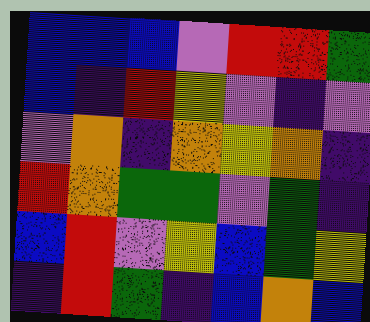[["blue", "blue", "blue", "violet", "red", "red", "green"], ["blue", "indigo", "red", "yellow", "violet", "indigo", "violet"], ["violet", "orange", "indigo", "orange", "yellow", "orange", "indigo"], ["red", "orange", "green", "green", "violet", "green", "indigo"], ["blue", "red", "violet", "yellow", "blue", "green", "yellow"], ["indigo", "red", "green", "indigo", "blue", "orange", "blue"]]